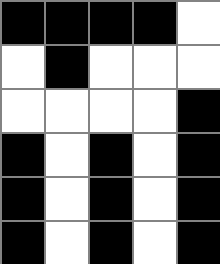[["black", "black", "black", "black", "white"], ["white", "black", "white", "white", "white"], ["white", "white", "white", "white", "black"], ["black", "white", "black", "white", "black"], ["black", "white", "black", "white", "black"], ["black", "white", "black", "white", "black"]]